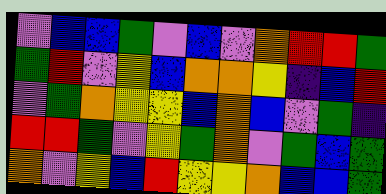[["violet", "blue", "blue", "green", "violet", "blue", "violet", "orange", "red", "red", "green"], ["green", "red", "violet", "yellow", "blue", "orange", "orange", "yellow", "indigo", "blue", "red"], ["violet", "green", "orange", "yellow", "yellow", "blue", "orange", "blue", "violet", "green", "indigo"], ["red", "red", "green", "violet", "yellow", "green", "orange", "violet", "green", "blue", "green"], ["orange", "violet", "yellow", "blue", "red", "yellow", "yellow", "orange", "blue", "blue", "green"]]